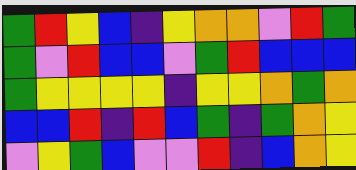[["green", "red", "yellow", "blue", "indigo", "yellow", "orange", "orange", "violet", "red", "green"], ["green", "violet", "red", "blue", "blue", "violet", "green", "red", "blue", "blue", "blue"], ["green", "yellow", "yellow", "yellow", "yellow", "indigo", "yellow", "yellow", "orange", "green", "orange"], ["blue", "blue", "red", "indigo", "red", "blue", "green", "indigo", "green", "orange", "yellow"], ["violet", "yellow", "green", "blue", "violet", "violet", "red", "indigo", "blue", "orange", "yellow"]]